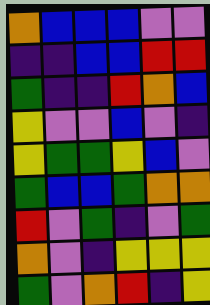[["orange", "blue", "blue", "blue", "violet", "violet"], ["indigo", "indigo", "blue", "blue", "red", "red"], ["green", "indigo", "indigo", "red", "orange", "blue"], ["yellow", "violet", "violet", "blue", "violet", "indigo"], ["yellow", "green", "green", "yellow", "blue", "violet"], ["green", "blue", "blue", "green", "orange", "orange"], ["red", "violet", "green", "indigo", "violet", "green"], ["orange", "violet", "indigo", "yellow", "yellow", "yellow"], ["green", "violet", "orange", "red", "indigo", "yellow"]]